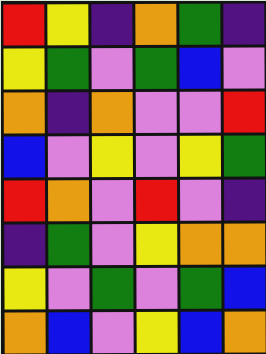[["red", "yellow", "indigo", "orange", "green", "indigo"], ["yellow", "green", "violet", "green", "blue", "violet"], ["orange", "indigo", "orange", "violet", "violet", "red"], ["blue", "violet", "yellow", "violet", "yellow", "green"], ["red", "orange", "violet", "red", "violet", "indigo"], ["indigo", "green", "violet", "yellow", "orange", "orange"], ["yellow", "violet", "green", "violet", "green", "blue"], ["orange", "blue", "violet", "yellow", "blue", "orange"]]